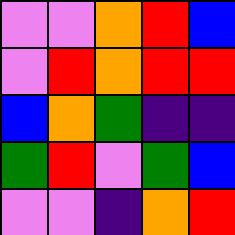[["violet", "violet", "orange", "red", "blue"], ["violet", "red", "orange", "red", "red"], ["blue", "orange", "green", "indigo", "indigo"], ["green", "red", "violet", "green", "blue"], ["violet", "violet", "indigo", "orange", "red"]]